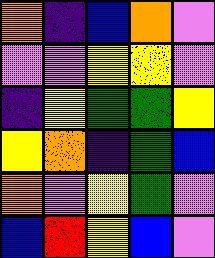[["orange", "indigo", "blue", "orange", "violet"], ["violet", "violet", "yellow", "yellow", "violet"], ["indigo", "yellow", "green", "green", "yellow"], ["yellow", "orange", "indigo", "green", "blue"], ["orange", "violet", "yellow", "green", "violet"], ["blue", "red", "yellow", "blue", "violet"]]